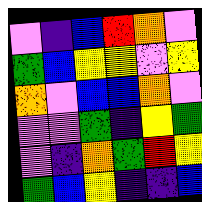[["violet", "indigo", "blue", "red", "orange", "violet"], ["green", "blue", "yellow", "yellow", "violet", "yellow"], ["orange", "violet", "blue", "blue", "orange", "violet"], ["violet", "violet", "green", "indigo", "yellow", "green"], ["violet", "indigo", "orange", "green", "red", "yellow"], ["green", "blue", "yellow", "indigo", "indigo", "blue"]]